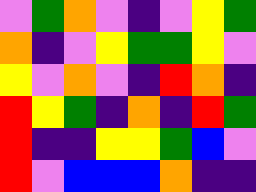[["violet", "green", "orange", "violet", "indigo", "violet", "yellow", "green"], ["orange", "indigo", "violet", "yellow", "green", "green", "yellow", "violet"], ["yellow", "violet", "orange", "violet", "indigo", "red", "orange", "indigo"], ["red", "yellow", "green", "indigo", "orange", "indigo", "red", "green"], ["red", "indigo", "indigo", "yellow", "yellow", "green", "blue", "violet"], ["red", "violet", "blue", "blue", "blue", "orange", "indigo", "indigo"]]